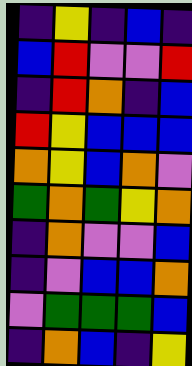[["indigo", "yellow", "indigo", "blue", "indigo"], ["blue", "red", "violet", "violet", "red"], ["indigo", "red", "orange", "indigo", "blue"], ["red", "yellow", "blue", "blue", "blue"], ["orange", "yellow", "blue", "orange", "violet"], ["green", "orange", "green", "yellow", "orange"], ["indigo", "orange", "violet", "violet", "blue"], ["indigo", "violet", "blue", "blue", "orange"], ["violet", "green", "green", "green", "blue"], ["indigo", "orange", "blue", "indigo", "yellow"]]